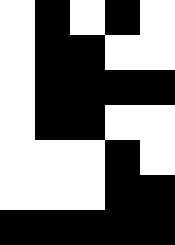[["white", "black", "white", "black", "white"], ["white", "black", "black", "white", "white"], ["white", "black", "black", "black", "black"], ["white", "black", "black", "white", "white"], ["white", "white", "white", "black", "white"], ["white", "white", "white", "black", "black"], ["black", "black", "black", "black", "black"]]